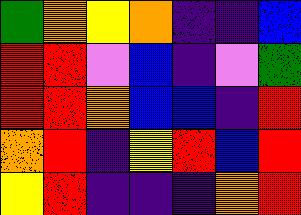[["green", "orange", "yellow", "orange", "indigo", "indigo", "blue"], ["red", "red", "violet", "blue", "indigo", "violet", "green"], ["red", "red", "orange", "blue", "blue", "indigo", "red"], ["orange", "red", "indigo", "yellow", "red", "blue", "red"], ["yellow", "red", "indigo", "indigo", "indigo", "orange", "red"]]